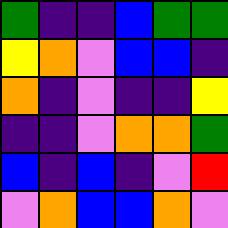[["green", "indigo", "indigo", "blue", "green", "green"], ["yellow", "orange", "violet", "blue", "blue", "indigo"], ["orange", "indigo", "violet", "indigo", "indigo", "yellow"], ["indigo", "indigo", "violet", "orange", "orange", "green"], ["blue", "indigo", "blue", "indigo", "violet", "red"], ["violet", "orange", "blue", "blue", "orange", "violet"]]